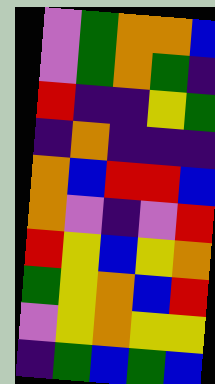[["violet", "green", "orange", "orange", "blue"], ["violet", "green", "orange", "green", "indigo"], ["red", "indigo", "indigo", "yellow", "green"], ["indigo", "orange", "indigo", "indigo", "indigo"], ["orange", "blue", "red", "red", "blue"], ["orange", "violet", "indigo", "violet", "red"], ["red", "yellow", "blue", "yellow", "orange"], ["green", "yellow", "orange", "blue", "red"], ["violet", "yellow", "orange", "yellow", "yellow"], ["indigo", "green", "blue", "green", "blue"]]